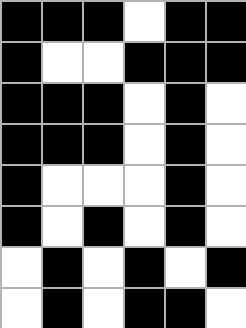[["black", "black", "black", "white", "black", "black"], ["black", "white", "white", "black", "black", "black"], ["black", "black", "black", "white", "black", "white"], ["black", "black", "black", "white", "black", "white"], ["black", "white", "white", "white", "black", "white"], ["black", "white", "black", "white", "black", "white"], ["white", "black", "white", "black", "white", "black"], ["white", "black", "white", "black", "black", "white"]]